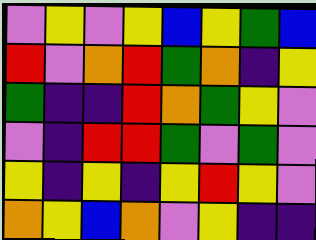[["violet", "yellow", "violet", "yellow", "blue", "yellow", "green", "blue"], ["red", "violet", "orange", "red", "green", "orange", "indigo", "yellow"], ["green", "indigo", "indigo", "red", "orange", "green", "yellow", "violet"], ["violet", "indigo", "red", "red", "green", "violet", "green", "violet"], ["yellow", "indigo", "yellow", "indigo", "yellow", "red", "yellow", "violet"], ["orange", "yellow", "blue", "orange", "violet", "yellow", "indigo", "indigo"]]